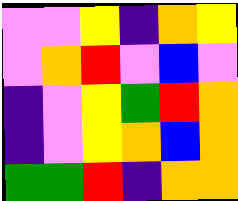[["violet", "violet", "yellow", "indigo", "orange", "yellow"], ["violet", "orange", "red", "violet", "blue", "violet"], ["indigo", "violet", "yellow", "green", "red", "orange"], ["indigo", "violet", "yellow", "orange", "blue", "orange"], ["green", "green", "red", "indigo", "orange", "orange"]]